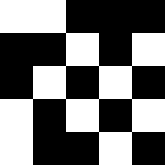[["white", "white", "black", "black", "black"], ["black", "black", "white", "black", "white"], ["black", "white", "black", "white", "black"], ["white", "black", "white", "black", "white"], ["white", "black", "black", "white", "black"]]